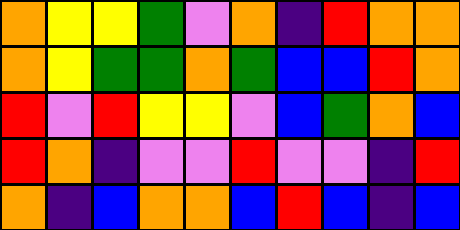[["orange", "yellow", "yellow", "green", "violet", "orange", "indigo", "red", "orange", "orange"], ["orange", "yellow", "green", "green", "orange", "green", "blue", "blue", "red", "orange"], ["red", "violet", "red", "yellow", "yellow", "violet", "blue", "green", "orange", "blue"], ["red", "orange", "indigo", "violet", "violet", "red", "violet", "violet", "indigo", "red"], ["orange", "indigo", "blue", "orange", "orange", "blue", "red", "blue", "indigo", "blue"]]